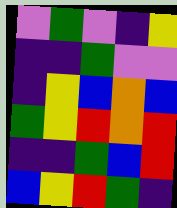[["violet", "green", "violet", "indigo", "yellow"], ["indigo", "indigo", "green", "violet", "violet"], ["indigo", "yellow", "blue", "orange", "blue"], ["green", "yellow", "red", "orange", "red"], ["indigo", "indigo", "green", "blue", "red"], ["blue", "yellow", "red", "green", "indigo"]]